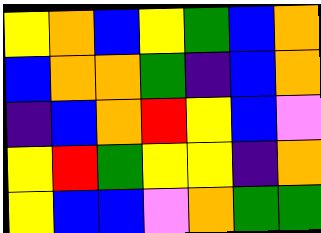[["yellow", "orange", "blue", "yellow", "green", "blue", "orange"], ["blue", "orange", "orange", "green", "indigo", "blue", "orange"], ["indigo", "blue", "orange", "red", "yellow", "blue", "violet"], ["yellow", "red", "green", "yellow", "yellow", "indigo", "orange"], ["yellow", "blue", "blue", "violet", "orange", "green", "green"]]